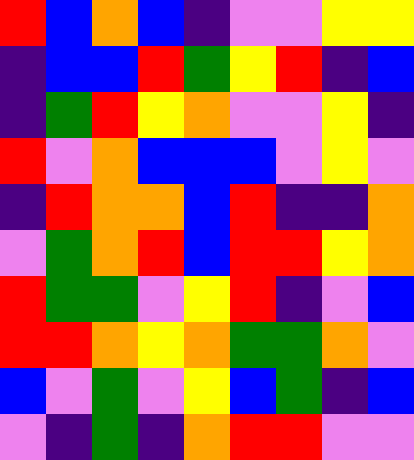[["red", "blue", "orange", "blue", "indigo", "violet", "violet", "yellow", "yellow"], ["indigo", "blue", "blue", "red", "green", "yellow", "red", "indigo", "blue"], ["indigo", "green", "red", "yellow", "orange", "violet", "violet", "yellow", "indigo"], ["red", "violet", "orange", "blue", "blue", "blue", "violet", "yellow", "violet"], ["indigo", "red", "orange", "orange", "blue", "red", "indigo", "indigo", "orange"], ["violet", "green", "orange", "red", "blue", "red", "red", "yellow", "orange"], ["red", "green", "green", "violet", "yellow", "red", "indigo", "violet", "blue"], ["red", "red", "orange", "yellow", "orange", "green", "green", "orange", "violet"], ["blue", "violet", "green", "violet", "yellow", "blue", "green", "indigo", "blue"], ["violet", "indigo", "green", "indigo", "orange", "red", "red", "violet", "violet"]]